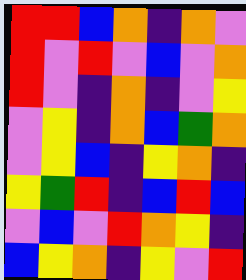[["red", "red", "blue", "orange", "indigo", "orange", "violet"], ["red", "violet", "red", "violet", "blue", "violet", "orange"], ["red", "violet", "indigo", "orange", "indigo", "violet", "yellow"], ["violet", "yellow", "indigo", "orange", "blue", "green", "orange"], ["violet", "yellow", "blue", "indigo", "yellow", "orange", "indigo"], ["yellow", "green", "red", "indigo", "blue", "red", "blue"], ["violet", "blue", "violet", "red", "orange", "yellow", "indigo"], ["blue", "yellow", "orange", "indigo", "yellow", "violet", "red"]]